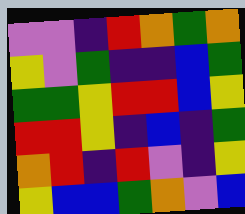[["violet", "violet", "indigo", "red", "orange", "green", "orange"], ["yellow", "violet", "green", "indigo", "indigo", "blue", "green"], ["green", "green", "yellow", "red", "red", "blue", "yellow"], ["red", "red", "yellow", "indigo", "blue", "indigo", "green"], ["orange", "red", "indigo", "red", "violet", "indigo", "yellow"], ["yellow", "blue", "blue", "green", "orange", "violet", "blue"]]